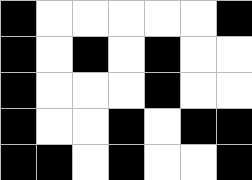[["black", "white", "white", "white", "white", "white", "black"], ["black", "white", "black", "white", "black", "white", "white"], ["black", "white", "white", "white", "black", "white", "white"], ["black", "white", "white", "black", "white", "black", "black"], ["black", "black", "white", "black", "white", "white", "black"]]